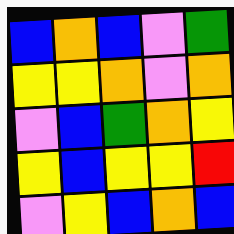[["blue", "orange", "blue", "violet", "green"], ["yellow", "yellow", "orange", "violet", "orange"], ["violet", "blue", "green", "orange", "yellow"], ["yellow", "blue", "yellow", "yellow", "red"], ["violet", "yellow", "blue", "orange", "blue"]]